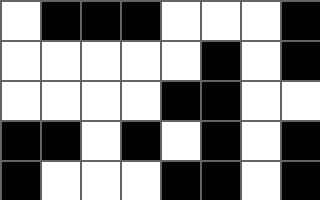[["white", "black", "black", "black", "white", "white", "white", "black"], ["white", "white", "white", "white", "white", "black", "white", "black"], ["white", "white", "white", "white", "black", "black", "white", "white"], ["black", "black", "white", "black", "white", "black", "white", "black"], ["black", "white", "white", "white", "black", "black", "white", "black"]]